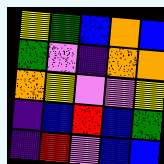[["yellow", "green", "blue", "orange", "blue"], ["green", "violet", "indigo", "orange", "orange"], ["orange", "yellow", "violet", "violet", "yellow"], ["indigo", "blue", "red", "blue", "green"], ["indigo", "red", "violet", "blue", "blue"]]